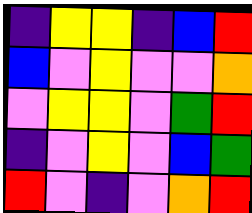[["indigo", "yellow", "yellow", "indigo", "blue", "red"], ["blue", "violet", "yellow", "violet", "violet", "orange"], ["violet", "yellow", "yellow", "violet", "green", "red"], ["indigo", "violet", "yellow", "violet", "blue", "green"], ["red", "violet", "indigo", "violet", "orange", "red"]]